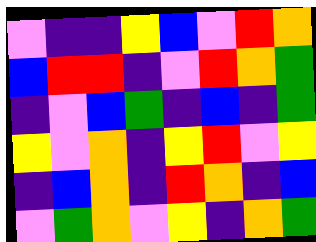[["violet", "indigo", "indigo", "yellow", "blue", "violet", "red", "orange"], ["blue", "red", "red", "indigo", "violet", "red", "orange", "green"], ["indigo", "violet", "blue", "green", "indigo", "blue", "indigo", "green"], ["yellow", "violet", "orange", "indigo", "yellow", "red", "violet", "yellow"], ["indigo", "blue", "orange", "indigo", "red", "orange", "indigo", "blue"], ["violet", "green", "orange", "violet", "yellow", "indigo", "orange", "green"]]